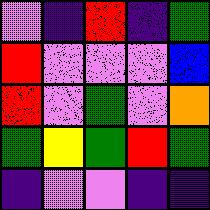[["violet", "indigo", "red", "indigo", "green"], ["red", "violet", "violet", "violet", "blue"], ["red", "violet", "green", "violet", "orange"], ["green", "yellow", "green", "red", "green"], ["indigo", "violet", "violet", "indigo", "indigo"]]